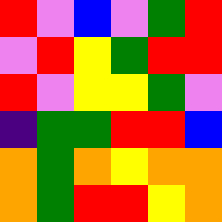[["red", "violet", "blue", "violet", "green", "red"], ["violet", "red", "yellow", "green", "red", "red"], ["red", "violet", "yellow", "yellow", "green", "violet"], ["indigo", "green", "green", "red", "red", "blue"], ["orange", "green", "orange", "yellow", "orange", "orange"], ["orange", "green", "red", "red", "yellow", "orange"]]